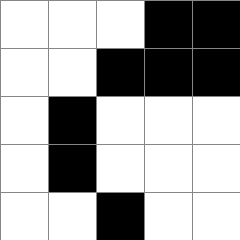[["white", "white", "white", "black", "black"], ["white", "white", "black", "black", "black"], ["white", "black", "white", "white", "white"], ["white", "black", "white", "white", "white"], ["white", "white", "black", "white", "white"]]